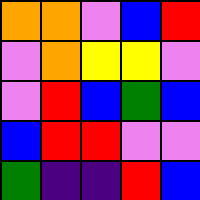[["orange", "orange", "violet", "blue", "red"], ["violet", "orange", "yellow", "yellow", "violet"], ["violet", "red", "blue", "green", "blue"], ["blue", "red", "red", "violet", "violet"], ["green", "indigo", "indigo", "red", "blue"]]